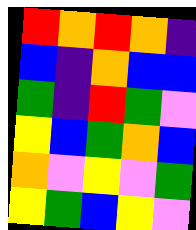[["red", "orange", "red", "orange", "indigo"], ["blue", "indigo", "orange", "blue", "blue"], ["green", "indigo", "red", "green", "violet"], ["yellow", "blue", "green", "orange", "blue"], ["orange", "violet", "yellow", "violet", "green"], ["yellow", "green", "blue", "yellow", "violet"]]